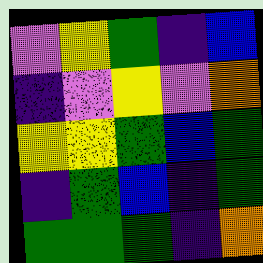[["violet", "yellow", "green", "indigo", "blue"], ["indigo", "violet", "yellow", "violet", "orange"], ["yellow", "yellow", "green", "blue", "green"], ["indigo", "green", "blue", "indigo", "green"], ["green", "green", "green", "indigo", "orange"]]